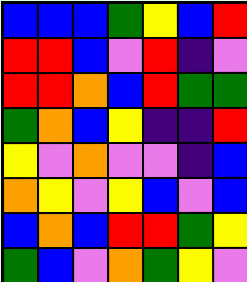[["blue", "blue", "blue", "green", "yellow", "blue", "red"], ["red", "red", "blue", "violet", "red", "indigo", "violet"], ["red", "red", "orange", "blue", "red", "green", "green"], ["green", "orange", "blue", "yellow", "indigo", "indigo", "red"], ["yellow", "violet", "orange", "violet", "violet", "indigo", "blue"], ["orange", "yellow", "violet", "yellow", "blue", "violet", "blue"], ["blue", "orange", "blue", "red", "red", "green", "yellow"], ["green", "blue", "violet", "orange", "green", "yellow", "violet"]]